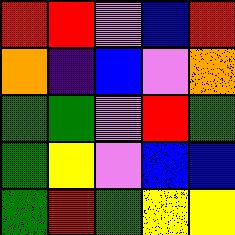[["red", "red", "violet", "blue", "red"], ["orange", "indigo", "blue", "violet", "orange"], ["green", "green", "violet", "red", "green"], ["green", "yellow", "violet", "blue", "blue"], ["green", "red", "green", "yellow", "yellow"]]